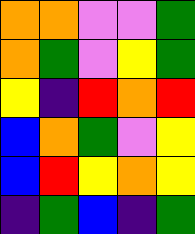[["orange", "orange", "violet", "violet", "green"], ["orange", "green", "violet", "yellow", "green"], ["yellow", "indigo", "red", "orange", "red"], ["blue", "orange", "green", "violet", "yellow"], ["blue", "red", "yellow", "orange", "yellow"], ["indigo", "green", "blue", "indigo", "green"]]